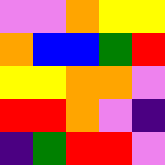[["violet", "violet", "orange", "yellow", "yellow"], ["orange", "blue", "blue", "green", "red"], ["yellow", "yellow", "orange", "orange", "violet"], ["red", "red", "orange", "violet", "indigo"], ["indigo", "green", "red", "red", "violet"]]